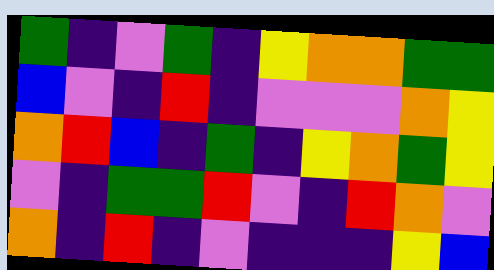[["green", "indigo", "violet", "green", "indigo", "yellow", "orange", "orange", "green", "green"], ["blue", "violet", "indigo", "red", "indigo", "violet", "violet", "violet", "orange", "yellow"], ["orange", "red", "blue", "indigo", "green", "indigo", "yellow", "orange", "green", "yellow"], ["violet", "indigo", "green", "green", "red", "violet", "indigo", "red", "orange", "violet"], ["orange", "indigo", "red", "indigo", "violet", "indigo", "indigo", "indigo", "yellow", "blue"]]